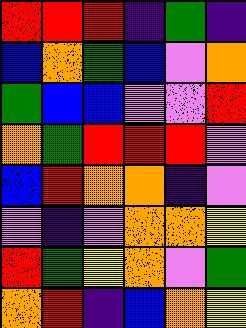[["red", "red", "red", "indigo", "green", "indigo"], ["blue", "orange", "green", "blue", "violet", "orange"], ["green", "blue", "blue", "violet", "violet", "red"], ["orange", "green", "red", "red", "red", "violet"], ["blue", "red", "orange", "orange", "indigo", "violet"], ["violet", "indigo", "violet", "orange", "orange", "yellow"], ["red", "green", "yellow", "orange", "violet", "green"], ["orange", "red", "indigo", "blue", "orange", "yellow"]]